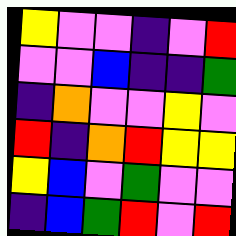[["yellow", "violet", "violet", "indigo", "violet", "red"], ["violet", "violet", "blue", "indigo", "indigo", "green"], ["indigo", "orange", "violet", "violet", "yellow", "violet"], ["red", "indigo", "orange", "red", "yellow", "yellow"], ["yellow", "blue", "violet", "green", "violet", "violet"], ["indigo", "blue", "green", "red", "violet", "red"]]